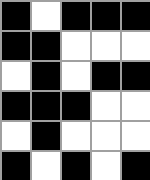[["black", "white", "black", "black", "black"], ["black", "black", "white", "white", "white"], ["white", "black", "white", "black", "black"], ["black", "black", "black", "white", "white"], ["white", "black", "white", "white", "white"], ["black", "white", "black", "white", "black"]]